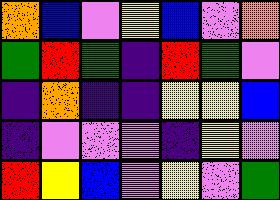[["orange", "blue", "violet", "yellow", "blue", "violet", "orange"], ["green", "red", "green", "indigo", "red", "green", "violet"], ["indigo", "orange", "indigo", "indigo", "yellow", "yellow", "blue"], ["indigo", "violet", "violet", "violet", "indigo", "yellow", "violet"], ["red", "yellow", "blue", "violet", "yellow", "violet", "green"]]